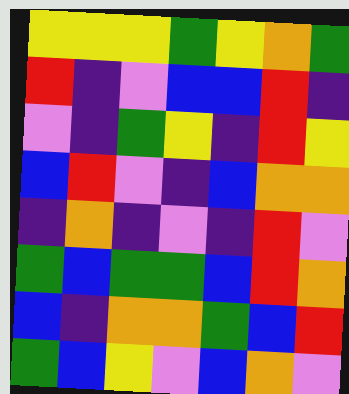[["yellow", "yellow", "yellow", "green", "yellow", "orange", "green"], ["red", "indigo", "violet", "blue", "blue", "red", "indigo"], ["violet", "indigo", "green", "yellow", "indigo", "red", "yellow"], ["blue", "red", "violet", "indigo", "blue", "orange", "orange"], ["indigo", "orange", "indigo", "violet", "indigo", "red", "violet"], ["green", "blue", "green", "green", "blue", "red", "orange"], ["blue", "indigo", "orange", "orange", "green", "blue", "red"], ["green", "blue", "yellow", "violet", "blue", "orange", "violet"]]